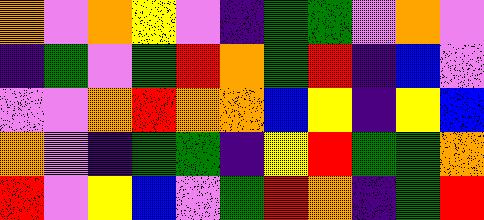[["orange", "violet", "orange", "yellow", "violet", "indigo", "green", "green", "violet", "orange", "violet"], ["indigo", "green", "violet", "green", "red", "orange", "green", "red", "indigo", "blue", "violet"], ["violet", "violet", "orange", "red", "orange", "orange", "blue", "yellow", "indigo", "yellow", "blue"], ["orange", "violet", "indigo", "green", "green", "indigo", "yellow", "red", "green", "green", "orange"], ["red", "violet", "yellow", "blue", "violet", "green", "red", "orange", "indigo", "green", "red"]]